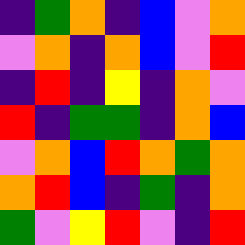[["indigo", "green", "orange", "indigo", "blue", "violet", "orange"], ["violet", "orange", "indigo", "orange", "blue", "violet", "red"], ["indigo", "red", "indigo", "yellow", "indigo", "orange", "violet"], ["red", "indigo", "green", "green", "indigo", "orange", "blue"], ["violet", "orange", "blue", "red", "orange", "green", "orange"], ["orange", "red", "blue", "indigo", "green", "indigo", "orange"], ["green", "violet", "yellow", "red", "violet", "indigo", "red"]]